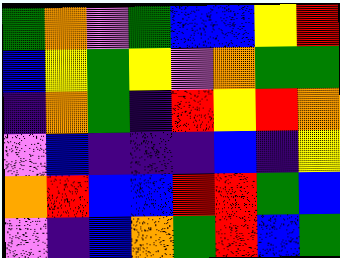[["green", "orange", "violet", "green", "blue", "blue", "yellow", "red"], ["blue", "yellow", "green", "yellow", "violet", "orange", "green", "green"], ["indigo", "orange", "green", "indigo", "red", "yellow", "red", "orange"], ["violet", "blue", "indigo", "indigo", "indigo", "blue", "indigo", "yellow"], ["orange", "red", "blue", "blue", "red", "red", "green", "blue"], ["violet", "indigo", "blue", "orange", "green", "red", "blue", "green"]]